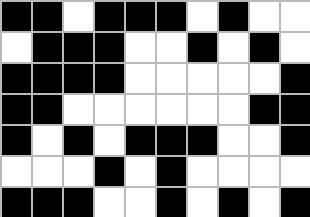[["black", "black", "white", "black", "black", "black", "white", "black", "white", "white"], ["white", "black", "black", "black", "white", "white", "black", "white", "black", "white"], ["black", "black", "black", "black", "white", "white", "white", "white", "white", "black"], ["black", "black", "white", "white", "white", "white", "white", "white", "black", "black"], ["black", "white", "black", "white", "black", "black", "black", "white", "white", "black"], ["white", "white", "white", "black", "white", "black", "white", "white", "white", "white"], ["black", "black", "black", "white", "white", "black", "white", "black", "white", "black"]]